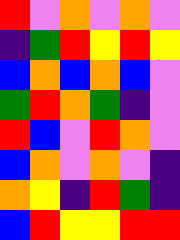[["red", "violet", "orange", "violet", "orange", "violet"], ["indigo", "green", "red", "yellow", "red", "yellow"], ["blue", "orange", "blue", "orange", "blue", "violet"], ["green", "red", "orange", "green", "indigo", "violet"], ["red", "blue", "violet", "red", "orange", "violet"], ["blue", "orange", "violet", "orange", "violet", "indigo"], ["orange", "yellow", "indigo", "red", "green", "indigo"], ["blue", "red", "yellow", "yellow", "red", "red"]]